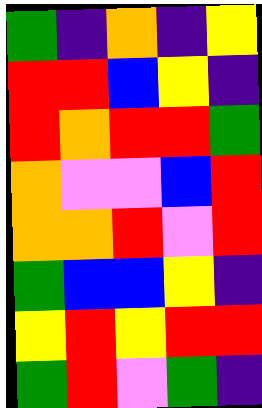[["green", "indigo", "orange", "indigo", "yellow"], ["red", "red", "blue", "yellow", "indigo"], ["red", "orange", "red", "red", "green"], ["orange", "violet", "violet", "blue", "red"], ["orange", "orange", "red", "violet", "red"], ["green", "blue", "blue", "yellow", "indigo"], ["yellow", "red", "yellow", "red", "red"], ["green", "red", "violet", "green", "indigo"]]